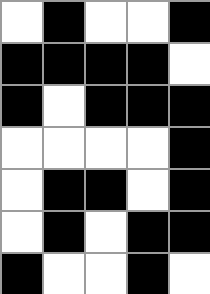[["white", "black", "white", "white", "black"], ["black", "black", "black", "black", "white"], ["black", "white", "black", "black", "black"], ["white", "white", "white", "white", "black"], ["white", "black", "black", "white", "black"], ["white", "black", "white", "black", "black"], ["black", "white", "white", "black", "white"]]